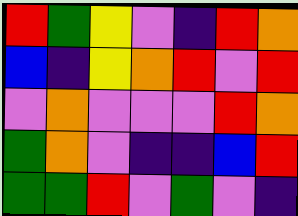[["red", "green", "yellow", "violet", "indigo", "red", "orange"], ["blue", "indigo", "yellow", "orange", "red", "violet", "red"], ["violet", "orange", "violet", "violet", "violet", "red", "orange"], ["green", "orange", "violet", "indigo", "indigo", "blue", "red"], ["green", "green", "red", "violet", "green", "violet", "indigo"]]